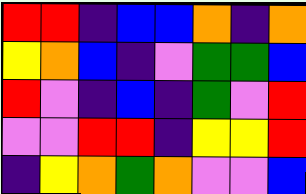[["red", "red", "indigo", "blue", "blue", "orange", "indigo", "orange"], ["yellow", "orange", "blue", "indigo", "violet", "green", "green", "blue"], ["red", "violet", "indigo", "blue", "indigo", "green", "violet", "red"], ["violet", "violet", "red", "red", "indigo", "yellow", "yellow", "red"], ["indigo", "yellow", "orange", "green", "orange", "violet", "violet", "blue"]]